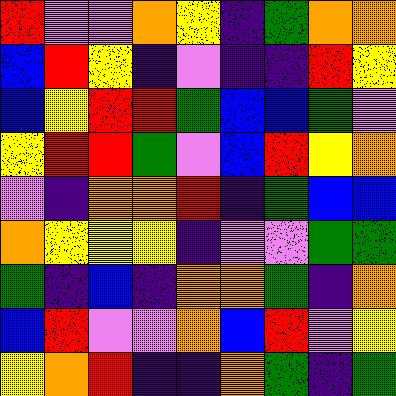[["red", "violet", "violet", "orange", "yellow", "indigo", "green", "orange", "orange"], ["blue", "red", "yellow", "indigo", "violet", "indigo", "indigo", "red", "yellow"], ["blue", "yellow", "red", "red", "green", "blue", "blue", "green", "violet"], ["yellow", "red", "red", "green", "violet", "blue", "red", "yellow", "orange"], ["violet", "indigo", "orange", "orange", "red", "indigo", "green", "blue", "blue"], ["orange", "yellow", "yellow", "yellow", "indigo", "violet", "violet", "green", "green"], ["green", "indigo", "blue", "indigo", "orange", "orange", "green", "indigo", "orange"], ["blue", "red", "violet", "violet", "orange", "blue", "red", "violet", "yellow"], ["yellow", "orange", "red", "indigo", "indigo", "orange", "green", "indigo", "green"]]